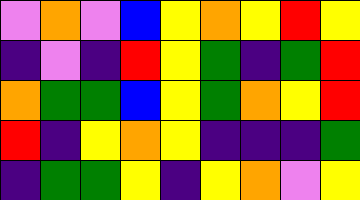[["violet", "orange", "violet", "blue", "yellow", "orange", "yellow", "red", "yellow"], ["indigo", "violet", "indigo", "red", "yellow", "green", "indigo", "green", "red"], ["orange", "green", "green", "blue", "yellow", "green", "orange", "yellow", "red"], ["red", "indigo", "yellow", "orange", "yellow", "indigo", "indigo", "indigo", "green"], ["indigo", "green", "green", "yellow", "indigo", "yellow", "orange", "violet", "yellow"]]